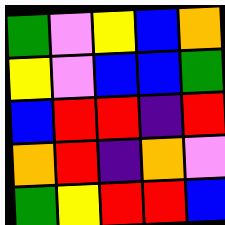[["green", "violet", "yellow", "blue", "orange"], ["yellow", "violet", "blue", "blue", "green"], ["blue", "red", "red", "indigo", "red"], ["orange", "red", "indigo", "orange", "violet"], ["green", "yellow", "red", "red", "blue"]]